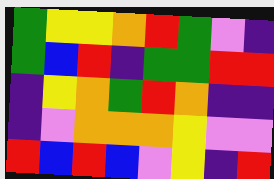[["green", "yellow", "yellow", "orange", "red", "green", "violet", "indigo"], ["green", "blue", "red", "indigo", "green", "green", "red", "red"], ["indigo", "yellow", "orange", "green", "red", "orange", "indigo", "indigo"], ["indigo", "violet", "orange", "orange", "orange", "yellow", "violet", "violet"], ["red", "blue", "red", "blue", "violet", "yellow", "indigo", "red"]]